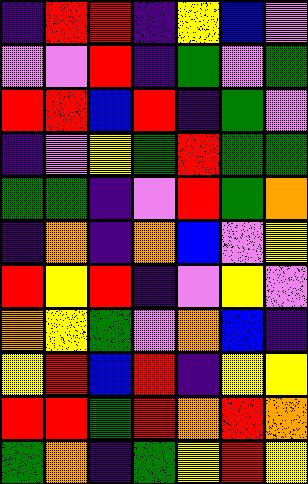[["indigo", "red", "red", "indigo", "yellow", "blue", "violet"], ["violet", "violet", "red", "indigo", "green", "violet", "green"], ["red", "red", "blue", "red", "indigo", "green", "violet"], ["indigo", "violet", "yellow", "green", "red", "green", "green"], ["green", "green", "indigo", "violet", "red", "green", "orange"], ["indigo", "orange", "indigo", "orange", "blue", "violet", "yellow"], ["red", "yellow", "red", "indigo", "violet", "yellow", "violet"], ["orange", "yellow", "green", "violet", "orange", "blue", "indigo"], ["yellow", "red", "blue", "red", "indigo", "yellow", "yellow"], ["red", "red", "green", "red", "orange", "red", "orange"], ["green", "orange", "indigo", "green", "yellow", "red", "yellow"]]